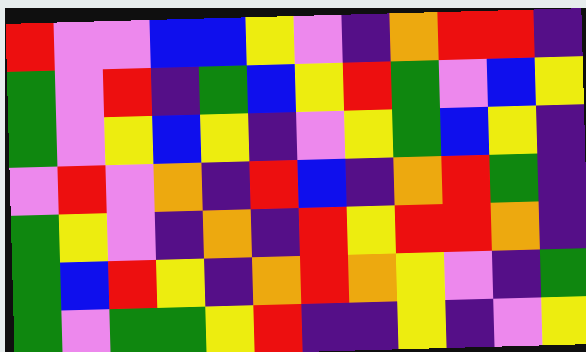[["red", "violet", "violet", "blue", "blue", "yellow", "violet", "indigo", "orange", "red", "red", "indigo"], ["green", "violet", "red", "indigo", "green", "blue", "yellow", "red", "green", "violet", "blue", "yellow"], ["green", "violet", "yellow", "blue", "yellow", "indigo", "violet", "yellow", "green", "blue", "yellow", "indigo"], ["violet", "red", "violet", "orange", "indigo", "red", "blue", "indigo", "orange", "red", "green", "indigo"], ["green", "yellow", "violet", "indigo", "orange", "indigo", "red", "yellow", "red", "red", "orange", "indigo"], ["green", "blue", "red", "yellow", "indigo", "orange", "red", "orange", "yellow", "violet", "indigo", "green"], ["green", "violet", "green", "green", "yellow", "red", "indigo", "indigo", "yellow", "indigo", "violet", "yellow"]]